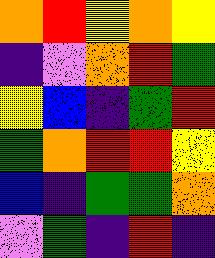[["orange", "red", "yellow", "orange", "yellow"], ["indigo", "violet", "orange", "red", "green"], ["yellow", "blue", "indigo", "green", "red"], ["green", "orange", "red", "red", "yellow"], ["blue", "indigo", "green", "green", "orange"], ["violet", "green", "indigo", "red", "indigo"]]